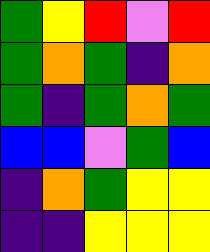[["green", "yellow", "red", "violet", "red"], ["green", "orange", "green", "indigo", "orange"], ["green", "indigo", "green", "orange", "green"], ["blue", "blue", "violet", "green", "blue"], ["indigo", "orange", "green", "yellow", "yellow"], ["indigo", "indigo", "yellow", "yellow", "yellow"]]